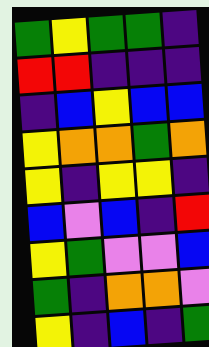[["green", "yellow", "green", "green", "indigo"], ["red", "red", "indigo", "indigo", "indigo"], ["indigo", "blue", "yellow", "blue", "blue"], ["yellow", "orange", "orange", "green", "orange"], ["yellow", "indigo", "yellow", "yellow", "indigo"], ["blue", "violet", "blue", "indigo", "red"], ["yellow", "green", "violet", "violet", "blue"], ["green", "indigo", "orange", "orange", "violet"], ["yellow", "indigo", "blue", "indigo", "green"]]